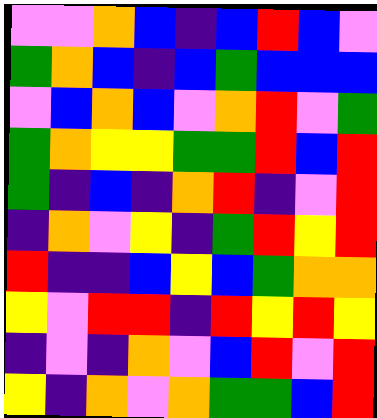[["violet", "violet", "orange", "blue", "indigo", "blue", "red", "blue", "violet"], ["green", "orange", "blue", "indigo", "blue", "green", "blue", "blue", "blue"], ["violet", "blue", "orange", "blue", "violet", "orange", "red", "violet", "green"], ["green", "orange", "yellow", "yellow", "green", "green", "red", "blue", "red"], ["green", "indigo", "blue", "indigo", "orange", "red", "indigo", "violet", "red"], ["indigo", "orange", "violet", "yellow", "indigo", "green", "red", "yellow", "red"], ["red", "indigo", "indigo", "blue", "yellow", "blue", "green", "orange", "orange"], ["yellow", "violet", "red", "red", "indigo", "red", "yellow", "red", "yellow"], ["indigo", "violet", "indigo", "orange", "violet", "blue", "red", "violet", "red"], ["yellow", "indigo", "orange", "violet", "orange", "green", "green", "blue", "red"]]